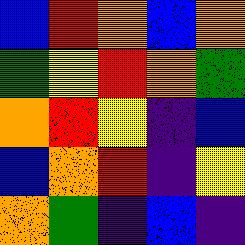[["blue", "red", "orange", "blue", "orange"], ["green", "yellow", "red", "orange", "green"], ["orange", "red", "yellow", "indigo", "blue"], ["blue", "orange", "red", "indigo", "yellow"], ["orange", "green", "indigo", "blue", "indigo"]]